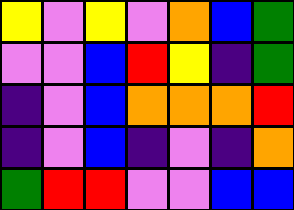[["yellow", "violet", "yellow", "violet", "orange", "blue", "green"], ["violet", "violet", "blue", "red", "yellow", "indigo", "green"], ["indigo", "violet", "blue", "orange", "orange", "orange", "red"], ["indigo", "violet", "blue", "indigo", "violet", "indigo", "orange"], ["green", "red", "red", "violet", "violet", "blue", "blue"]]